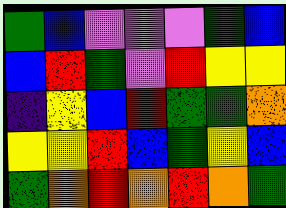[["green", "blue", "violet", "violet", "violet", "green", "blue"], ["blue", "red", "green", "violet", "red", "yellow", "yellow"], ["indigo", "yellow", "blue", "red", "green", "green", "orange"], ["yellow", "yellow", "red", "blue", "green", "yellow", "blue"], ["green", "orange", "red", "orange", "red", "orange", "green"]]